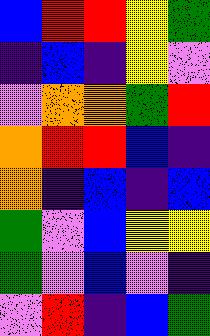[["blue", "red", "red", "yellow", "green"], ["indigo", "blue", "indigo", "yellow", "violet"], ["violet", "orange", "orange", "green", "red"], ["orange", "red", "red", "blue", "indigo"], ["orange", "indigo", "blue", "indigo", "blue"], ["green", "violet", "blue", "yellow", "yellow"], ["green", "violet", "blue", "violet", "indigo"], ["violet", "red", "indigo", "blue", "green"]]